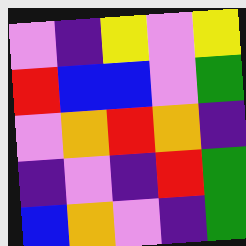[["violet", "indigo", "yellow", "violet", "yellow"], ["red", "blue", "blue", "violet", "green"], ["violet", "orange", "red", "orange", "indigo"], ["indigo", "violet", "indigo", "red", "green"], ["blue", "orange", "violet", "indigo", "green"]]